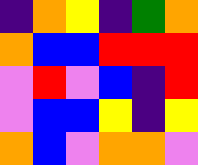[["indigo", "orange", "yellow", "indigo", "green", "orange"], ["orange", "blue", "blue", "red", "red", "red"], ["violet", "red", "violet", "blue", "indigo", "red"], ["violet", "blue", "blue", "yellow", "indigo", "yellow"], ["orange", "blue", "violet", "orange", "orange", "violet"]]